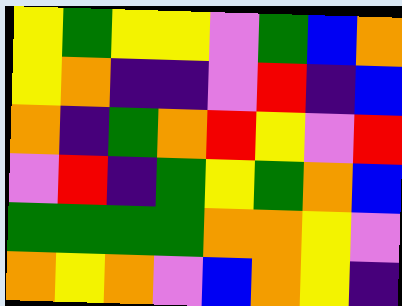[["yellow", "green", "yellow", "yellow", "violet", "green", "blue", "orange"], ["yellow", "orange", "indigo", "indigo", "violet", "red", "indigo", "blue"], ["orange", "indigo", "green", "orange", "red", "yellow", "violet", "red"], ["violet", "red", "indigo", "green", "yellow", "green", "orange", "blue"], ["green", "green", "green", "green", "orange", "orange", "yellow", "violet"], ["orange", "yellow", "orange", "violet", "blue", "orange", "yellow", "indigo"]]